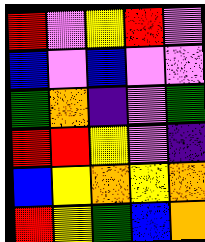[["red", "violet", "yellow", "red", "violet"], ["blue", "violet", "blue", "violet", "violet"], ["green", "orange", "indigo", "violet", "green"], ["red", "red", "yellow", "violet", "indigo"], ["blue", "yellow", "orange", "yellow", "orange"], ["red", "yellow", "green", "blue", "orange"]]